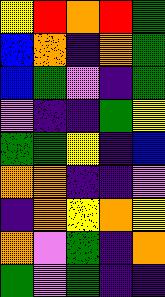[["yellow", "red", "orange", "red", "green"], ["blue", "orange", "indigo", "orange", "green"], ["blue", "green", "violet", "indigo", "green"], ["violet", "indigo", "indigo", "green", "yellow"], ["green", "green", "yellow", "indigo", "blue"], ["orange", "orange", "indigo", "indigo", "violet"], ["indigo", "orange", "yellow", "orange", "yellow"], ["orange", "violet", "green", "indigo", "orange"], ["green", "violet", "green", "indigo", "indigo"]]